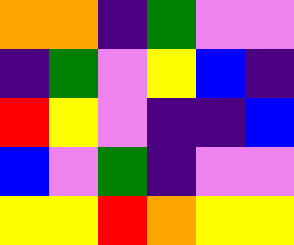[["orange", "orange", "indigo", "green", "violet", "violet"], ["indigo", "green", "violet", "yellow", "blue", "indigo"], ["red", "yellow", "violet", "indigo", "indigo", "blue"], ["blue", "violet", "green", "indigo", "violet", "violet"], ["yellow", "yellow", "red", "orange", "yellow", "yellow"]]